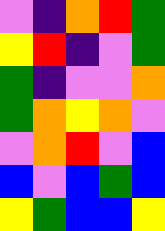[["violet", "indigo", "orange", "red", "green"], ["yellow", "red", "indigo", "violet", "green"], ["green", "indigo", "violet", "violet", "orange"], ["green", "orange", "yellow", "orange", "violet"], ["violet", "orange", "red", "violet", "blue"], ["blue", "violet", "blue", "green", "blue"], ["yellow", "green", "blue", "blue", "yellow"]]